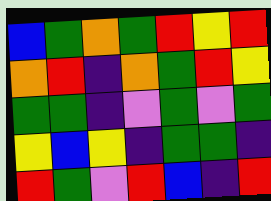[["blue", "green", "orange", "green", "red", "yellow", "red"], ["orange", "red", "indigo", "orange", "green", "red", "yellow"], ["green", "green", "indigo", "violet", "green", "violet", "green"], ["yellow", "blue", "yellow", "indigo", "green", "green", "indigo"], ["red", "green", "violet", "red", "blue", "indigo", "red"]]